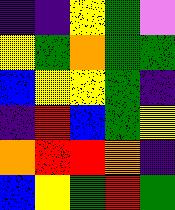[["indigo", "indigo", "yellow", "green", "violet"], ["yellow", "green", "orange", "green", "green"], ["blue", "yellow", "yellow", "green", "indigo"], ["indigo", "red", "blue", "green", "yellow"], ["orange", "red", "red", "orange", "indigo"], ["blue", "yellow", "green", "red", "green"]]